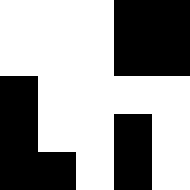[["white", "white", "white", "black", "black"], ["white", "white", "white", "black", "black"], ["black", "white", "white", "white", "white"], ["black", "white", "white", "black", "white"], ["black", "black", "white", "black", "white"]]